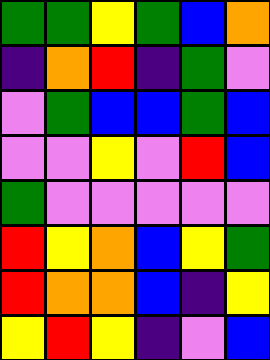[["green", "green", "yellow", "green", "blue", "orange"], ["indigo", "orange", "red", "indigo", "green", "violet"], ["violet", "green", "blue", "blue", "green", "blue"], ["violet", "violet", "yellow", "violet", "red", "blue"], ["green", "violet", "violet", "violet", "violet", "violet"], ["red", "yellow", "orange", "blue", "yellow", "green"], ["red", "orange", "orange", "blue", "indigo", "yellow"], ["yellow", "red", "yellow", "indigo", "violet", "blue"]]